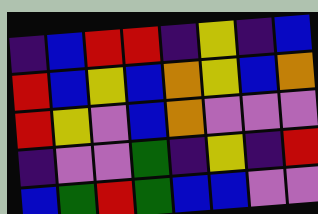[["indigo", "blue", "red", "red", "indigo", "yellow", "indigo", "blue"], ["red", "blue", "yellow", "blue", "orange", "yellow", "blue", "orange"], ["red", "yellow", "violet", "blue", "orange", "violet", "violet", "violet"], ["indigo", "violet", "violet", "green", "indigo", "yellow", "indigo", "red"], ["blue", "green", "red", "green", "blue", "blue", "violet", "violet"]]